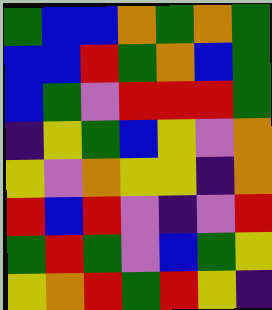[["green", "blue", "blue", "orange", "green", "orange", "green"], ["blue", "blue", "red", "green", "orange", "blue", "green"], ["blue", "green", "violet", "red", "red", "red", "green"], ["indigo", "yellow", "green", "blue", "yellow", "violet", "orange"], ["yellow", "violet", "orange", "yellow", "yellow", "indigo", "orange"], ["red", "blue", "red", "violet", "indigo", "violet", "red"], ["green", "red", "green", "violet", "blue", "green", "yellow"], ["yellow", "orange", "red", "green", "red", "yellow", "indigo"]]